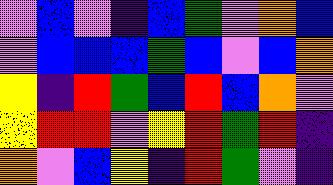[["violet", "blue", "violet", "indigo", "blue", "green", "violet", "orange", "blue"], ["violet", "blue", "blue", "blue", "green", "blue", "violet", "blue", "orange"], ["yellow", "indigo", "red", "green", "blue", "red", "blue", "orange", "violet"], ["yellow", "red", "red", "violet", "yellow", "red", "green", "red", "indigo"], ["orange", "violet", "blue", "yellow", "indigo", "red", "green", "violet", "indigo"]]